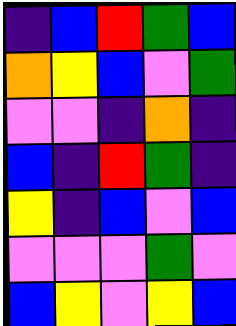[["indigo", "blue", "red", "green", "blue"], ["orange", "yellow", "blue", "violet", "green"], ["violet", "violet", "indigo", "orange", "indigo"], ["blue", "indigo", "red", "green", "indigo"], ["yellow", "indigo", "blue", "violet", "blue"], ["violet", "violet", "violet", "green", "violet"], ["blue", "yellow", "violet", "yellow", "blue"]]